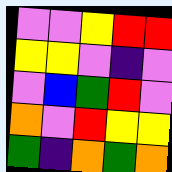[["violet", "violet", "yellow", "red", "red"], ["yellow", "yellow", "violet", "indigo", "violet"], ["violet", "blue", "green", "red", "violet"], ["orange", "violet", "red", "yellow", "yellow"], ["green", "indigo", "orange", "green", "orange"]]